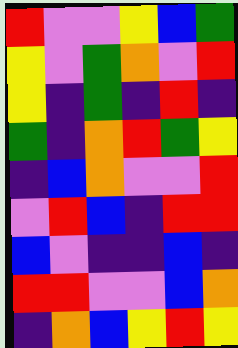[["red", "violet", "violet", "yellow", "blue", "green"], ["yellow", "violet", "green", "orange", "violet", "red"], ["yellow", "indigo", "green", "indigo", "red", "indigo"], ["green", "indigo", "orange", "red", "green", "yellow"], ["indigo", "blue", "orange", "violet", "violet", "red"], ["violet", "red", "blue", "indigo", "red", "red"], ["blue", "violet", "indigo", "indigo", "blue", "indigo"], ["red", "red", "violet", "violet", "blue", "orange"], ["indigo", "orange", "blue", "yellow", "red", "yellow"]]